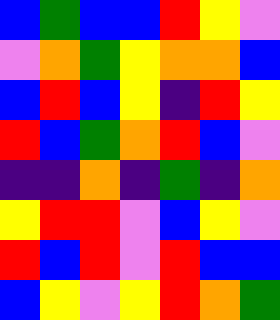[["blue", "green", "blue", "blue", "red", "yellow", "violet"], ["violet", "orange", "green", "yellow", "orange", "orange", "blue"], ["blue", "red", "blue", "yellow", "indigo", "red", "yellow"], ["red", "blue", "green", "orange", "red", "blue", "violet"], ["indigo", "indigo", "orange", "indigo", "green", "indigo", "orange"], ["yellow", "red", "red", "violet", "blue", "yellow", "violet"], ["red", "blue", "red", "violet", "red", "blue", "blue"], ["blue", "yellow", "violet", "yellow", "red", "orange", "green"]]